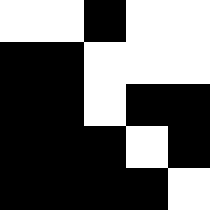[["white", "white", "black", "white", "white"], ["black", "black", "white", "white", "white"], ["black", "black", "white", "black", "black"], ["black", "black", "black", "white", "black"], ["black", "black", "black", "black", "white"]]